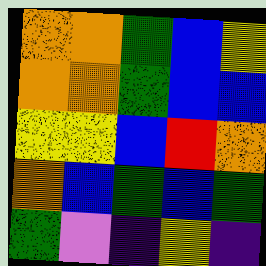[["orange", "orange", "green", "blue", "yellow"], ["orange", "orange", "green", "blue", "blue"], ["yellow", "yellow", "blue", "red", "orange"], ["orange", "blue", "green", "blue", "green"], ["green", "violet", "indigo", "yellow", "indigo"]]